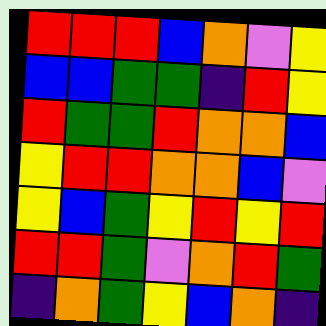[["red", "red", "red", "blue", "orange", "violet", "yellow"], ["blue", "blue", "green", "green", "indigo", "red", "yellow"], ["red", "green", "green", "red", "orange", "orange", "blue"], ["yellow", "red", "red", "orange", "orange", "blue", "violet"], ["yellow", "blue", "green", "yellow", "red", "yellow", "red"], ["red", "red", "green", "violet", "orange", "red", "green"], ["indigo", "orange", "green", "yellow", "blue", "orange", "indigo"]]